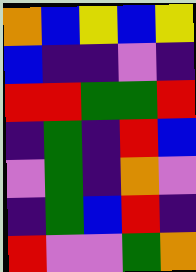[["orange", "blue", "yellow", "blue", "yellow"], ["blue", "indigo", "indigo", "violet", "indigo"], ["red", "red", "green", "green", "red"], ["indigo", "green", "indigo", "red", "blue"], ["violet", "green", "indigo", "orange", "violet"], ["indigo", "green", "blue", "red", "indigo"], ["red", "violet", "violet", "green", "orange"]]